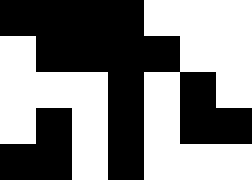[["black", "black", "black", "black", "white", "white", "white"], ["white", "black", "black", "black", "black", "white", "white"], ["white", "white", "white", "black", "white", "black", "white"], ["white", "black", "white", "black", "white", "black", "black"], ["black", "black", "white", "black", "white", "white", "white"]]